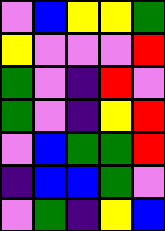[["violet", "blue", "yellow", "yellow", "green"], ["yellow", "violet", "violet", "violet", "red"], ["green", "violet", "indigo", "red", "violet"], ["green", "violet", "indigo", "yellow", "red"], ["violet", "blue", "green", "green", "red"], ["indigo", "blue", "blue", "green", "violet"], ["violet", "green", "indigo", "yellow", "blue"]]